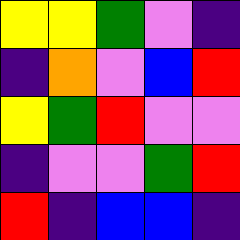[["yellow", "yellow", "green", "violet", "indigo"], ["indigo", "orange", "violet", "blue", "red"], ["yellow", "green", "red", "violet", "violet"], ["indigo", "violet", "violet", "green", "red"], ["red", "indigo", "blue", "blue", "indigo"]]